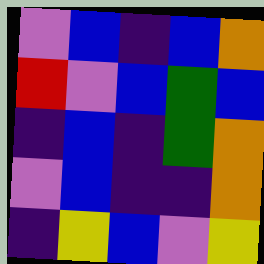[["violet", "blue", "indigo", "blue", "orange"], ["red", "violet", "blue", "green", "blue"], ["indigo", "blue", "indigo", "green", "orange"], ["violet", "blue", "indigo", "indigo", "orange"], ["indigo", "yellow", "blue", "violet", "yellow"]]